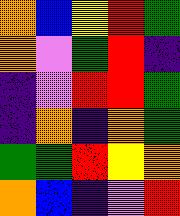[["orange", "blue", "yellow", "red", "green"], ["orange", "violet", "green", "red", "indigo"], ["indigo", "violet", "red", "red", "green"], ["indigo", "orange", "indigo", "orange", "green"], ["green", "green", "red", "yellow", "orange"], ["orange", "blue", "indigo", "violet", "red"]]